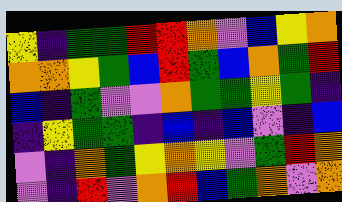[["yellow", "indigo", "green", "green", "red", "red", "orange", "violet", "blue", "yellow", "orange"], ["orange", "orange", "yellow", "green", "blue", "red", "green", "blue", "orange", "green", "red"], ["blue", "indigo", "green", "violet", "violet", "orange", "green", "green", "yellow", "green", "indigo"], ["indigo", "yellow", "green", "green", "indigo", "blue", "indigo", "blue", "violet", "indigo", "blue"], ["violet", "indigo", "orange", "green", "yellow", "orange", "yellow", "violet", "green", "red", "orange"], ["violet", "indigo", "red", "violet", "orange", "red", "blue", "green", "orange", "violet", "orange"]]